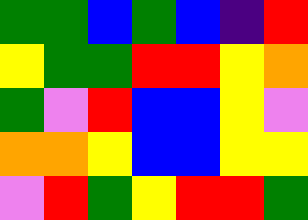[["green", "green", "blue", "green", "blue", "indigo", "red"], ["yellow", "green", "green", "red", "red", "yellow", "orange"], ["green", "violet", "red", "blue", "blue", "yellow", "violet"], ["orange", "orange", "yellow", "blue", "blue", "yellow", "yellow"], ["violet", "red", "green", "yellow", "red", "red", "green"]]